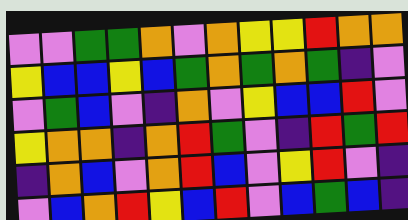[["violet", "violet", "green", "green", "orange", "violet", "orange", "yellow", "yellow", "red", "orange", "orange"], ["yellow", "blue", "blue", "yellow", "blue", "green", "orange", "green", "orange", "green", "indigo", "violet"], ["violet", "green", "blue", "violet", "indigo", "orange", "violet", "yellow", "blue", "blue", "red", "violet"], ["yellow", "orange", "orange", "indigo", "orange", "red", "green", "violet", "indigo", "red", "green", "red"], ["indigo", "orange", "blue", "violet", "orange", "red", "blue", "violet", "yellow", "red", "violet", "indigo"], ["violet", "blue", "orange", "red", "yellow", "blue", "red", "violet", "blue", "green", "blue", "indigo"]]